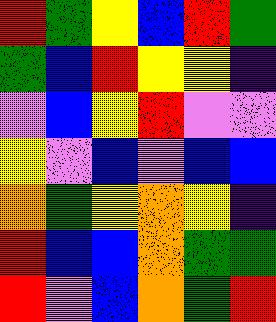[["red", "green", "yellow", "blue", "red", "green"], ["green", "blue", "red", "yellow", "yellow", "indigo"], ["violet", "blue", "yellow", "red", "violet", "violet"], ["yellow", "violet", "blue", "violet", "blue", "blue"], ["orange", "green", "yellow", "orange", "yellow", "indigo"], ["red", "blue", "blue", "orange", "green", "green"], ["red", "violet", "blue", "orange", "green", "red"]]